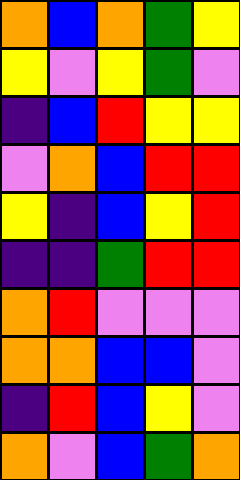[["orange", "blue", "orange", "green", "yellow"], ["yellow", "violet", "yellow", "green", "violet"], ["indigo", "blue", "red", "yellow", "yellow"], ["violet", "orange", "blue", "red", "red"], ["yellow", "indigo", "blue", "yellow", "red"], ["indigo", "indigo", "green", "red", "red"], ["orange", "red", "violet", "violet", "violet"], ["orange", "orange", "blue", "blue", "violet"], ["indigo", "red", "blue", "yellow", "violet"], ["orange", "violet", "blue", "green", "orange"]]